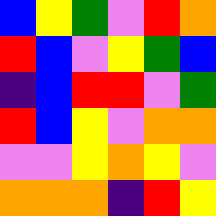[["blue", "yellow", "green", "violet", "red", "orange"], ["red", "blue", "violet", "yellow", "green", "blue"], ["indigo", "blue", "red", "red", "violet", "green"], ["red", "blue", "yellow", "violet", "orange", "orange"], ["violet", "violet", "yellow", "orange", "yellow", "violet"], ["orange", "orange", "orange", "indigo", "red", "yellow"]]